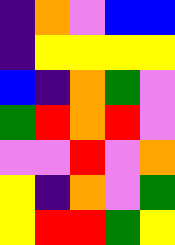[["indigo", "orange", "violet", "blue", "blue"], ["indigo", "yellow", "yellow", "yellow", "yellow"], ["blue", "indigo", "orange", "green", "violet"], ["green", "red", "orange", "red", "violet"], ["violet", "violet", "red", "violet", "orange"], ["yellow", "indigo", "orange", "violet", "green"], ["yellow", "red", "red", "green", "yellow"]]